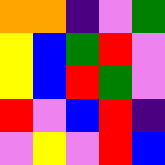[["orange", "orange", "indigo", "violet", "green"], ["yellow", "blue", "green", "red", "violet"], ["yellow", "blue", "red", "green", "violet"], ["red", "violet", "blue", "red", "indigo"], ["violet", "yellow", "violet", "red", "blue"]]